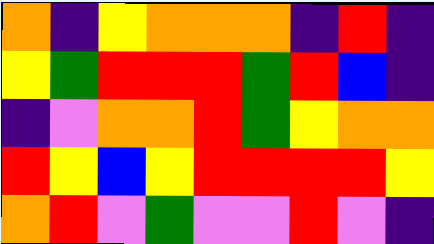[["orange", "indigo", "yellow", "orange", "orange", "orange", "indigo", "red", "indigo"], ["yellow", "green", "red", "red", "red", "green", "red", "blue", "indigo"], ["indigo", "violet", "orange", "orange", "red", "green", "yellow", "orange", "orange"], ["red", "yellow", "blue", "yellow", "red", "red", "red", "red", "yellow"], ["orange", "red", "violet", "green", "violet", "violet", "red", "violet", "indigo"]]